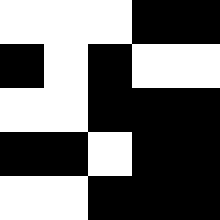[["white", "white", "white", "black", "black"], ["black", "white", "black", "white", "white"], ["white", "white", "black", "black", "black"], ["black", "black", "white", "black", "black"], ["white", "white", "black", "black", "black"]]